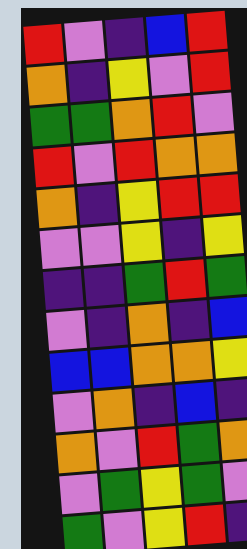[["red", "violet", "indigo", "blue", "red"], ["orange", "indigo", "yellow", "violet", "red"], ["green", "green", "orange", "red", "violet"], ["red", "violet", "red", "orange", "orange"], ["orange", "indigo", "yellow", "red", "red"], ["violet", "violet", "yellow", "indigo", "yellow"], ["indigo", "indigo", "green", "red", "green"], ["violet", "indigo", "orange", "indigo", "blue"], ["blue", "blue", "orange", "orange", "yellow"], ["violet", "orange", "indigo", "blue", "indigo"], ["orange", "violet", "red", "green", "orange"], ["violet", "green", "yellow", "green", "violet"], ["green", "violet", "yellow", "red", "indigo"]]